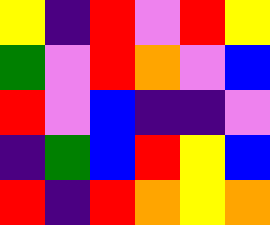[["yellow", "indigo", "red", "violet", "red", "yellow"], ["green", "violet", "red", "orange", "violet", "blue"], ["red", "violet", "blue", "indigo", "indigo", "violet"], ["indigo", "green", "blue", "red", "yellow", "blue"], ["red", "indigo", "red", "orange", "yellow", "orange"]]